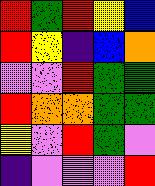[["red", "green", "red", "yellow", "blue"], ["red", "yellow", "indigo", "blue", "orange"], ["violet", "violet", "red", "green", "green"], ["red", "orange", "orange", "green", "green"], ["yellow", "violet", "red", "green", "violet"], ["indigo", "violet", "violet", "violet", "red"]]